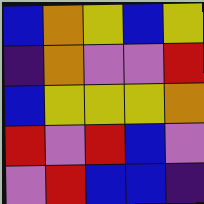[["blue", "orange", "yellow", "blue", "yellow"], ["indigo", "orange", "violet", "violet", "red"], ["blue", "yellow", "yellow", "yellow", "orange"], ["red", "violet", "red", "blue", "violet"], ["violet", "red", "blue", "blue", "indigo"]]